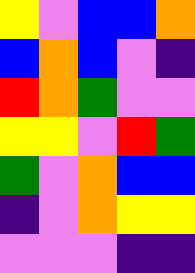[["yellow", "violet", "blue", "blue", "orange"], ["blue", "orange", "blue", "violet", "indigo"], ["red", "orange", "green", "violet", "violet"], ["yellow", "yellow", "violet", "red", "green"], ["green", "violet", "orange", "blue", "blue"], ["indigo", "violet", "orange", "yellow", "yellow"], ["violet", "violet", "violet", "indigo", "indigo"]]